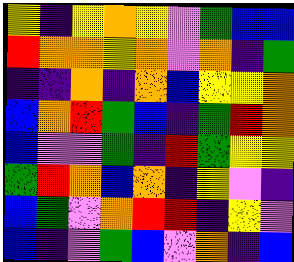[["yellow", "indigo", "yellow", "orange", "yellow", "violet", "green", "blue", "blue"], ["red", "orange", "orange", "yellow", "orange", "violet", "orange", "indigo", "green"], ["indigo", "indigo", "orange", "indigo", "orange", "blue", "yellow", "yellow", "orange"], ["blue", "orange", "red", "green", "blue", "indigo", "green", "red", "orange"], ["blue", "violet", "violet", "green", "indigo", "red", "green", "yellow", "yellow"], ["green", "red", "orange", "blue", "orange", "indigo", "yellow", "violet", "indigo"], ["blue", "green", "violet", "orange", "red", "red", "indigo", "yellow", "violet"], ["blue", "indigo", "violet", "green", "blue", "violet", "orange", "indigo", "blue"]]